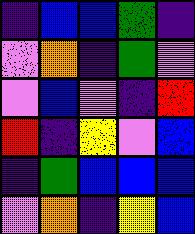[["indigo", "blue", "blue", "green", "indigo"], ["violet", "orange", "indigo", "green", "violet"], ["violet", "blue", "violet", "indigo", "red"], ["red", "indigo", "yellow", "violet", "blue"], ["indigo", "green", "blue", "blue", "blue"], ["violet", "orange", "indigo", "yellow", "blue"]]